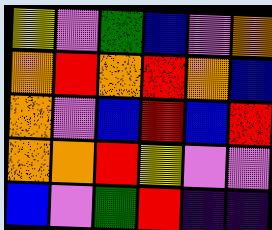[["yellow", "violet", "green", "blue", "violet", "orange"], ["orange", "red", "orange", "red", "orange", "blue"], ["orange", "violet", "blue", "red", "blue", "red"], ["orange", "orange", "red", "yellow", "violet", "violet"], ["blue", "violet", "green", "red", "indigo", "indigo"]]